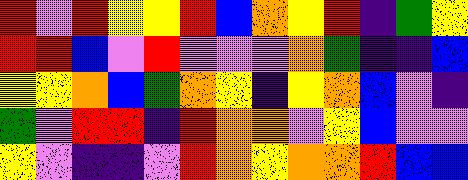[["red", "violet", "red", "yellow", "yellow", "red", "blue", "orange", "yellow", "red", "indigo", "green", "yellow"], ["red", "red", "blue", "violet", "red", "violet", "violet", "violet", "orange", "green", "indigo", "indigo", "blue"], ["yellow", "yellow", "orange", "blue", "green", "orange", "yellow", "indigo", "yellow", "orange", "blue", "violet", "indigo"], ["green", "violet", "red", "red", "indigo", "red", "orange", "orange", "violet", "yellow", "blue", "violet", "violet"], ["yellow", "violet", "indigo", "indigo", "violet", "red", "orange", "yellow", "orange", "orange", "red", "blue", "blue"]]